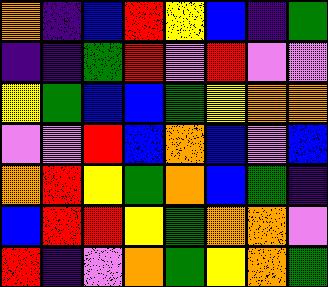[["orange", "indigo", "blue", "red", "yellow", "blue", "indigo", "green"], ["indigo", "indigo", "green", "red", "violet", "red", "violet", "violet"], ["yellow", "green", "blue", "blue", "green", "yellow", "orange", "orange"], ["violet", "violet", "red", "blue", "orange", "blue", "violet", "blue"], ["orange", "red", "yellow", "green", "orange", "blue", "green", "indigo"], ["blue", "red", "red", "yellow", "green", "orange", "orange", "violet"], ["red", "indigo", "violet", "orange", "green", "yellow", "orange", "green"]]